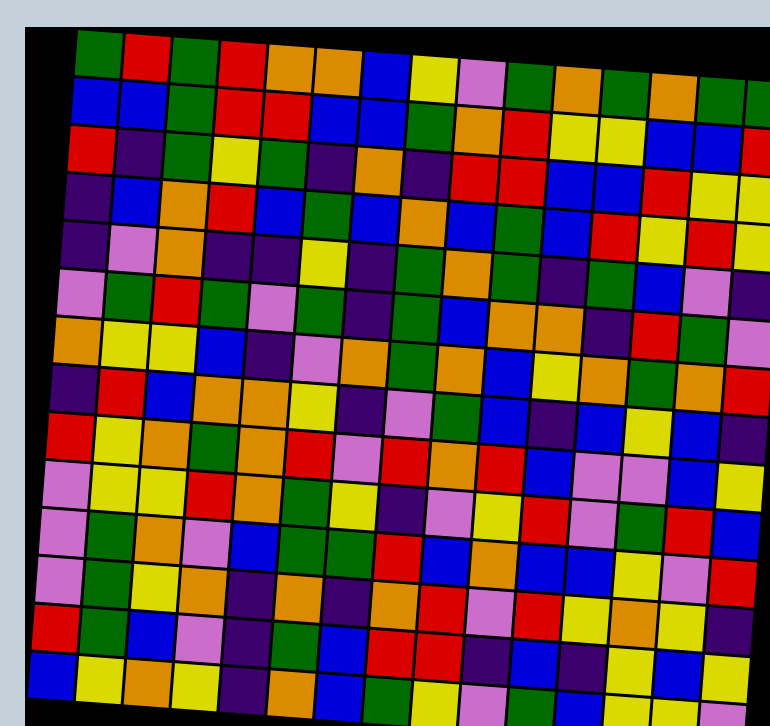[["green", "red", "green", "red", "orange", "orange", "blue", "yellow", "violet", "green", "orange", "green", "orange", "green", "green"], ["blue", "blue", "green", "red", "red", "blue", "blue", "green", "orange", "red", "yellow", "yellow", "blue", "blue", "red"], ["red", "indigo", "green", "yellow", "green", "indigo", "orange", "indigo", "red", "red", "blue", "blue", "red", "yellow", "yellow"], ["indigo", "blue", "orange", "red", "blue", "green", "blue", "orange", "blue", "green", "blue", "red", "yellow", "red", "yellow"], ["indigo", "violet", "orange", "indigo", "indigo", "yellow", "indigo", "green", "orange", "green", "indigo", "green", "blue", "violet", "indigo"], ["violet", "green", "red", "green", "violet", "green", "indigo", "green", "blue", "orange", "orange", "indigo", "red", "green", "violet"], ["orange", "yellow", "yellow", "blue", "indigo", "violet", "orange", "green", "orange", "blue", "yellow", "orange", "green", "orange", "red"], ["indigo", "red", "blue", "orange", "orange", "yellow", "indigo", "violet", "green", "blue", "indigo", "blue", "yellow", "blue", "indigo"], ["red", "yellow", "orange", "green", "orange", "red", "violet", "red", "orange", "red", "blue", "violet", "violet", "blue", "yellow"], ["violet", "yellow", "yellow", "red", "orange", "green", "yellow", "indigo", "violet", "yellow", "red", "violet", "green", "red", "blue"], ["violet", "green", "orange", "violet", "blue", "green", "green", "red", "blue", "orange", "blue", "blue", "yellow", "violet", "red"], ["violet", "green", "yellow", "orange", "indigo", "orange", "indigo", "orange", "red", "violet", "red", "yellow", "orange", "yellow", "indigo"], ["red", "green", "blue", "violet", "indigo", "green", "blue", "red", "red", "indigo", "blue", "indigo", "yellow", "blue", "yellow"], ["blue", "yellow", "orange", "yellow", "indigo", "orange", "blue", "green", "yellow", "violet", "green", "blue", "yellow", "yellow", "violet"]]